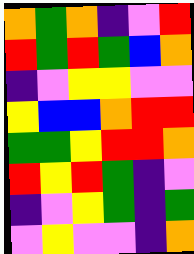[["orange", "green", "orange", "indigo", "violet", "red"], ["red", "green", "red", "green", "blue", "orange"], ["indigo", "violet", "yellow", "yellow", "violet", "violet"], ["yellow", "blue", "blue", "orange", "red", "red"], ["green", "green", "yellow", "red", "red", "orange"], ["red", "yellow", "red", "green", "indigo", "violet"], ["indigo", "violet", "yellow", "green", "indigo", "green"], ["violet", "yellow", "violet", "violet", "indigo", "orange"]]